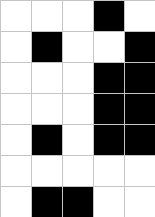[["white", "white", "white", "black", "white"], ["white", "black", "white", "white", "black"], ["white", "white", "white", "black", "black"], ["white", "white", "white", "black", "black"], ["white", "black", "white", "black", "black"], ["white", "white", "white", "white", "white"], ["white", "black", "black", "white", "white"]]